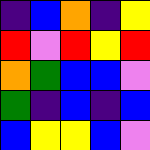[["indigo", "blue", "orange", "indigo", "yellow"], ["red", "violet", "red", "yellow", "red"], ["orange", "green", "blue", "blue", "violet"], ["green", "indigo", "blue", "indigo", "blue"], ["blue", "yellow", "yellow", "blue", "violet"]]